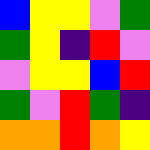[["blue", "yellow", "yellow", "violet", "green"], ["green", "yellow", "indigo", "red", "violet"], ["violet", "yellow", "yellow", "blue", "red"], ["green", "violet", "red", "green", "indigo"], ["orange", "orange", "red", "orange", "yellow"]]